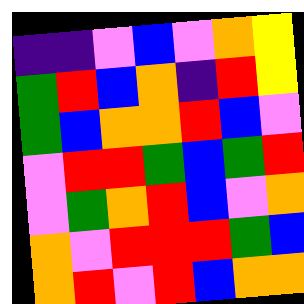[["indigo", "indigo", "violet", "blue", "violet", "orange", "yellow"], ["green", "red", "blue", "orange", "indigo", "red", "yellow"], ["green", "blue", "orange", "orange", "red", "blue", "violet"], ["violet", "red", "red", "green", "blue", "green", "red"], ["violet", "green", "orange", "red", "blue", "violet", "orange"], ["orange", "violet", "red", "red", "red", "green", "blue"], ["orange", "red", "violet", "red", "blue", "orange", "orange"]]